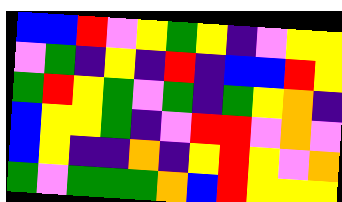[["blue", "blue", "red", "violet", "yellow", "green", "yellow", "indigo", "violet", "yellow", "yellow"], ["violet", "green", "indigo", "yellow", "indigo", "red", "indigo", "blue", "blue", "red", "yellow"], ["green", "red", "yellow", "green", "violet", "green", "indigo", "green", "yellow", "orange", "indigo"], ["blue", "yellow", "yellow", "green", "indigo", "violet", "red", "red", "violet", "orange", "violet"], ["blue", "yellow", "indigo", "indigo", "orange", "indigo", "yellow", "red", "yellow", "violet", "orange"], ["green", "violet", "green", "green", "green", "orange", "blue", "red", "yellow", "yellow", "yellow"]]